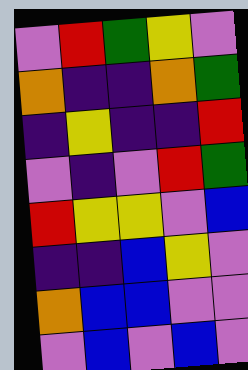[["violet", "red", "green", "yellow", "violet"], ["orange", "indigo", "indigo", "orange", "green"], ["indigo", "yellow", "indigo", "indigo", "red"], ["violet", "indigo", "violet", "red", "green"], ["red", "yellow", "yellow", "violet", "blue"], ["indigo", "indigo", "blue", "yellow", "violet"], ["orange", "blue", "blue", "violet", "violet"], ["violet", "blue", "violet", "blue", "violet"]]